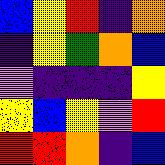[["blue", "yellow", "red", "indigo", "orange"], ["indigo", "yellow", "green", "orange", "blue"], ["violet", "indigo", "indigo", "indigo", "yellow"], ["yellow", "blue", "yellow", "violet", "red"], ["red", "red", "orange", "indigo", "blue"]]